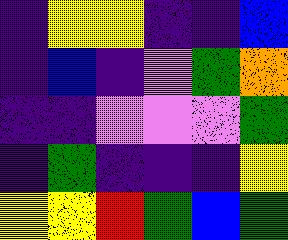[["indigo", "yellow", "yellow", "indigo", "indigo", "blue"], ["indigo", "blue", "indigo", "violet", "green", "orange"], ["indigo", "indigo", "violet", "violet", "violet", "green"], ["indigo", "green", "indigo", "indigo", "indigo", "yellow"], ["yellow", "yellow", "red", "green", "blue", "green"]]